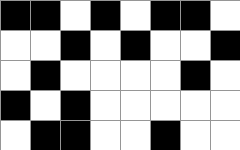[["black", "black", "white", "black", "white", "black", "black", "white"], ["white", "white", "black", "white", "black", "white", "white", "black"], ["white", "black", "white", "white", "white", "white", "black", "white"], ["black", "white", "black", "white", "white", "white", "white", "white"], ["white", "black", "black", "white", "white", "black", "white", "white"]]